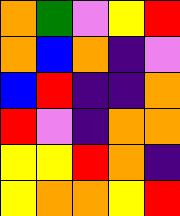[["orange", "green", "violet", "yellow", "red"], ["orange", "blue", "orange", "indigo", "violet"], ["blue", "red", "indigo", "indigo", "orange"], ["red", "violet", "indigo", "orange", "orange"], ["yellow", "yellow", "red", "orange", "indigo"], ["yellow", "orange", "orange", "yellow", "red"]]